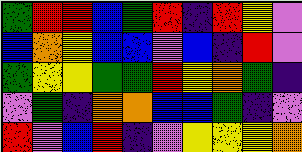[["green", "red", "red", "blue", "green", "red", "indigo", "red", "yellow", "violet"], ["blue", "orange", "yellow", "blue", "blue", "violet", "blue", "indigo", "red", "violet"], ["green", "yellow", "yellow", "green", "green", "red", "yellow", "orange", "green", "indigo"], ["violet", "green", "indigo", "orange", "orange", "blue", "blue", "green", "indigo", "violet"], ["red", "violet", "blue", "red", "indigo", "violet", "yellow", "yellow", "yellow", "orange"]]